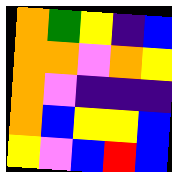[["orange", "green", "yellow", "indigo", "blue"], ["orange", "orange", "violet", "orange", "yellow"], ["orange", "violet", "indigo", "indigo", "indigo"], ["orange", "blue", "yellow", "yellow", "blue"], ["yellow", "violet", "blue", "red", "blue"]]